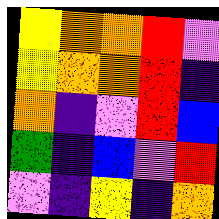[["yellow", "orange", "orange", "red", "violet"], ["yellow", "orange", "orange", "red", "indigo"], ["orange", "indigo", "violet", "red", "blue"], ["green", "indigo", "blue", "violet", "red"], ["violet", "indigo", "yellow", "indigo", "orange"]]